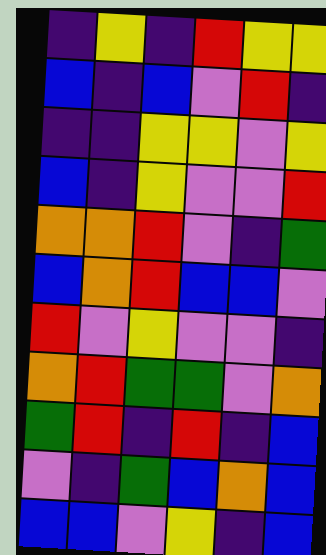[["indigo", "yellow", "indigo", "red", "yellow", "yellow"], ["blue", "indigo", "blue", "violet", "red", "indigo"], ["indigo", "indigo", "yellow", "yellow", "violet", "yellow"], ["blue", "indigo", "yellow", "violet", "violet", "red"], ["orange", "orange", "red", "violet", "indigo", "green"], ["blue", "orange", "red", "blue", "blue", "violet"], ["red", "violet", "yellow", "violet", "violet", "indigo"], ["orange", "red", "green", "green", "violet", "orange"], ["green", "red", "indigo", "red", "indigo", "blue"], ["violet", "indigo", "green", "blue", "orange", "blue"], ["blue", "blue", "violet", "yellow", "indigo", "blue"]]